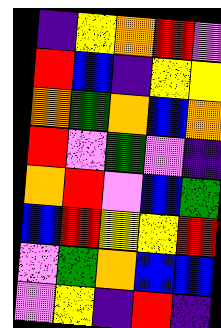[["indigo", "yellow", "orange", "red", "violet"], ["red", "blue", "indigo", "yellow", "yellow"], ["orange", "green", "orange", "blue", "orange"], ["red", "violet", "green", "violet", "indigo"], ["orange", "red", "violet", "blue", "green"], ["blue", "red", "yellow", "yellow", "red"], ["violet", "green", "orange", "blue", "blue"], ["violet", "yellow", "indigo", "red", "indigo"]]